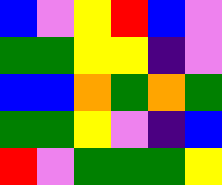[["blue", "violet", "yellow", "red", "blue", "violet"], ["green", "green", "yellow", "yellow", "indigo", "violet"], ["blue", "blue", "orange", "green", "orange", "green"], ["green", "green", "yellow", "violet", "indigo", "blue"], ["red", "violet", "green", "green", "green", "yellow"]]